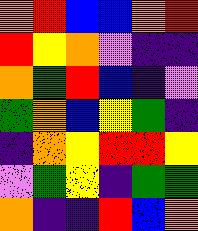[["orange", "red", "blue", "blue", "orange", "red"], ["red", "yellow", "orange", "violet", "indigo", "indigo"], ["orange", "green", "red", "blue", "indigo", "violet"], ["green", "orange", "blue", "yellow", "green", "indigo"], ["indigo", "orange", "yellow", "red", "red", "yellow"], ["violet", "green", "yellow", "indigo", "green", "green"], ["orange", "indigo", "indigo", "red", "blue", "orange"]]